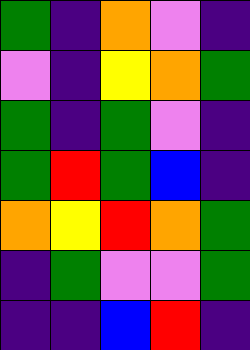[["green", "indigo", "orange", "violet", "indigo"], ["violet", "indigo", "yellow", "orange", "green"], ["green", "indigo", "green", "violet", "indigo"], ["green", "red", "green", "blue", "indigo"], ["orange", "yellow", "red", "orange", "green"], ["indigo", "green", "violet", "violet", "green"], ["indigo", "indigo", "blue", "red", "indigo"]]